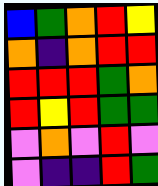[["blue", "green", "orange", "red", "yellow"], ["orange", "indigo", "orange", "red", "red"], ["red", "red", "red", "green", "orange"], ["red", "yellow", "red", "green", "green"], ["violet", "orange", "violet", "red", "violet"], ["violet", "indigo", "indigo", "red", "green"]]